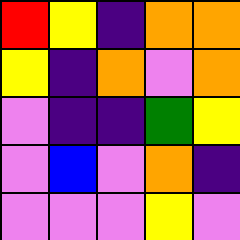[["red", "yellow", "indigo", "orange", "orange"], ["yellow", "indigo", "orange", "violet", "orange"], ["violet", "indigo", "indigo", "green", "yellow"], ["violet", "blue", "violet", "orange", "indigo"], ["violet", "violet", "violet", "yellow", "violet"]]